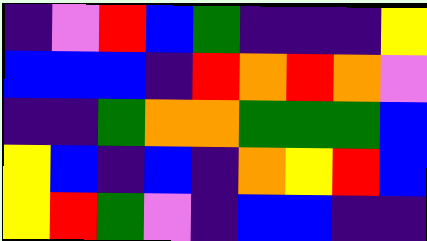[["indigo", "violet", "red", "blue", "green", "indigo", "indigo", "indigo", "yellow"], ["blue", "blue", "blue", "indigo", "red", "orange", "red", "orange", "violet"], ["indigo", "indigo", "green", "orange", "orange", "green", "green", "green", "blue"], ["yellow", "blue", "indigo", "blue", "indigo", "orange", "yellow", "red", "blue"], ["yellow", "red", "green", "violet", "indigo", "blue", "blue", "indigo", "indigo"]]